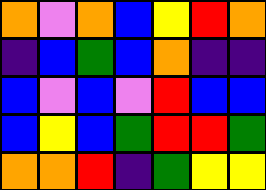[["orange", "violet", "orange", "blue", "yellow", "red", "orange"], ["indigo", "blue", "green", "blue", "orange", "indigo", "indigo"], ["blue", "violet", "blue", "violet", "red", "blue", "blue"], ["blue", "yellow", "blue", "green", "red", "red", "green"], ["orange", "orange", "red", "indigo", "green", "yellow", "yellow"]]